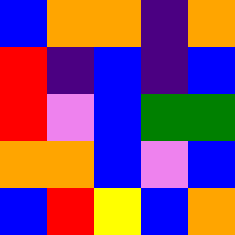[["blue", "orange", "orange", "indigo", "orange"], ["red", "indigo", "blue", "indigo", "blue"], ["red", "violet", "blue", "green", "green"], ["orange", "orange", "blue", "violet", "blue"], ["blue", "red", "yellow", "blue", "orange"]]